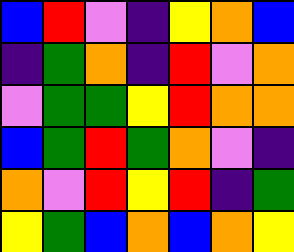[["blue", "red", "violet", "indigo", "yellow", "orange", "blue"], ["indigo", "green", "orange", "indigo", "red", "violet", "orange"], ["violet", "green", "green", "yellow", "red", "orange", "orange"], ["blue", "green", "red", "green", "orange", "violet", "indigo"], ["orange", "violet", "red", "yellow", "red", "indigo", "green"], ["yellow", "green", "blue", "orange", "blue", "orange", "yellow"]]